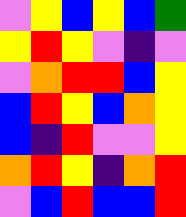[["violet", "yellow", "blue", "yellow", "blue", "green"], ["yellow", "red", "yellow", "violet", "indigo", "violet"], ["violet", "orange", "red", "red", "blue", "yellow"], ["blue", "red", "yellow", "blue", "orange", "yellow"], ["blue", "indigo", "red", "violet", "violet", "yellow"], ["orange", "red", "yellow", "indigo", "orange", "red"], ["violet", "blue", "red", "blue", "blue", "red"]]